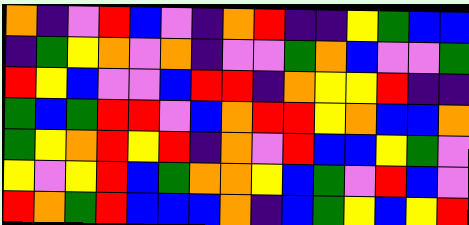[["orange", "indigo", "violet", "red", "blue", "violet", "indigo", "orange", "red", "indigo", "indigo", "yellow", "green", "blue", "blue"], ["indigo", "green", "yellow", "orange", "violet", "orange", "indigo", "violet", "violet", "green", "orange", "blue", "violet", "violet", "green"], ["red", "yellow", "blue", "violet", "violet", "blue", "red", "red", "indigo", "orange", "yellow", "yellow", "red", "indigo", "indigo"], ["green", "blue", "green", "red", "red", "violet", "blue", "orange", "red", "red", "yellow", "orange", "blue", "blue", "orange"], ["green", "yellow", "orange", "red", "yellow", "red", "indigo", "orange", "violet", "red", "blue", "blue", "yellow", "green", "violet"], ["yellow", "violet", "yellow", "red", "blue", "green", "orange", "orange", "yellow", "blue", "green", "violet", "red", "blue", "violet"], ["red", "orange", "green", "red", "blue", "blue", "blue", "orange", "indigo", "blue", "green", "yellow", "blue", "yellow", "red"]]